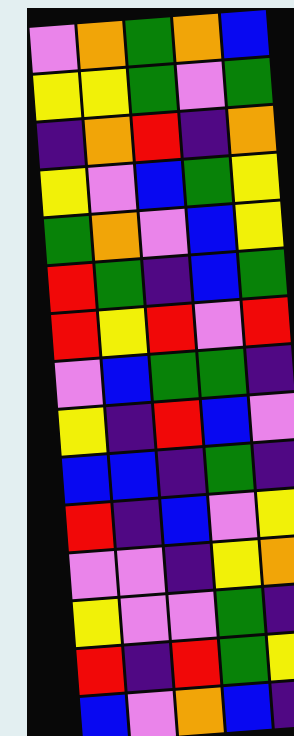[["violet", "orange", "green", "orange", "blue"], ["yellow", "yellow", "green", "violet", "green"], ["indigo", "orange", "red", "indigo", "orange"], ["yellow", "violet", "blue", "green", "yellow"], ["green", "orange", "violet", "blue", "yellow"], ["red", "green", "indigo", "blue", "green"], ["red", "yellow", "red", "violet", "red"], ["violet", "blue", "green", "green", "indigo"], ["yellow", "indigo", "red", "blue", "violet"], ["blue", "blue", "indigo", "green", "indigo"], ["red", "indigo", "blue", "violet", "yellow"], ["violet", "violet", "indigo", "yellow", "orange"], ["yellow", "violet", "violet", "green", "indigo"], ["red", "indigo", "red", "green", "yellow"], ["blue", "violet", "orange", "blue", "indigo"]]